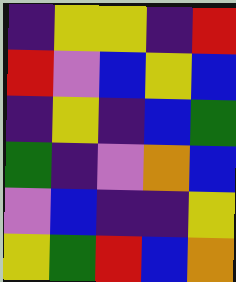[["indigo", "yellow", "yellow", "indigo", "red"], ["red", "violet", "blue", "yellow", "blue"], ["indigo", "yellow", "indigo", "blue", "green"], ["green", "indigo", "violet", "orange", "blue"], ["violet", "blue", "indigo", "indigo", "yellow"], ["yellow", "green", "red", "blue", "orange"]]